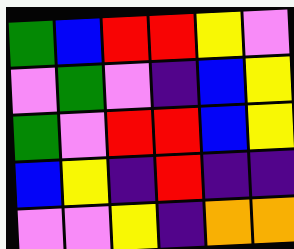[["green", "blue", "red", "red", "yellow", "violet"], ["violet", "green", "violet", "indigo", "blue", "yellow"], ["green", "violet", "red", "red", "blue", "yellow"], ["blue", "yellow", "indigo", "red", "indigo", "indigo"], ["violet", "violet", "yellow", "indigo", "orange", "orange"]]